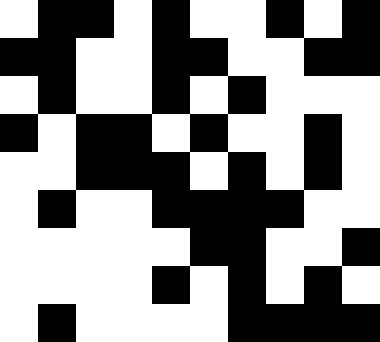[["white", "black", "black", "white", "black", "white", "white", "black", "white", "black"], ["black", "black", "white", "white", "black", "black", "white", "white", "black", "black"], ["white", "black", "white", "white", "black", "white", "black", "white", "white", "white"], ["black", "white", "black", "black", "white", "black", "white", "white", "black", "white"], ["white", "white", "black", "black", "black", "white", "black", "white", "black", "white"], ["white", "black", "white", "white", "black", "black", "black", "black", "white", "white"], ["white", "white", "white", "white", "white", "black", "black", "white", "white", "black"], ["white", "white", "white", "white", "black", "white", "black", "white", "black", "white"], ["white", "black", "white", "white", "white", "white", "black", "black", "black", "black"]]